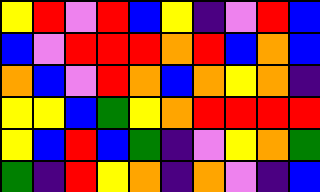[["yellow", "red", "violet", "red", "blue", "yellow", "indigo", "violet", "red", "blue"], ["blue", "violet", "red", "red", "red", "orange", "red", "blue", "orange", "blue"], ["orange", "blue", "violet", "red", "orange", "blue", "orange", "yellow", "orange", "indigo"], ["yellow", "yellow", "blue", "green", "yellow", "orange", "red", "red", "red", "red"], ["yellow", "blue", "red", "blue", "green", "indigo", "violet", "yellow", "orange", "green"], ["green", "indigo", "red", "yellow", "orange", "indigo", "orange", "violet", "indigo", "blue"]]